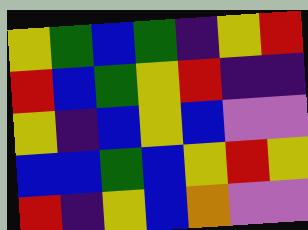[["yellow", "green", "blue", "green", "indigo", "yellow", "red"], ["red", "blue", "green", "yellow", "red", "indigo", "indigo"], ["yellow", "indigo", "blue", "yellow", "blue", "violet", "violet"], ["blue", "blue", "green", "blue", "yellow", "red", "yellow"], ["red", "indigo", "yellow", "blue", "orange", "violet", "violet"]]